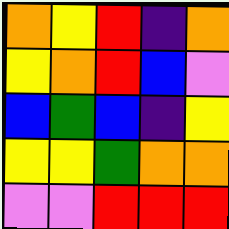[["orange", "yellow", "red", "indigo", "orange"], ["yellow", "orange", "red", "blue", "violet"], ["blue", "green", "blue", "indigo", "yellow"], ["yellow", "yellow", "green", "orange", "orange"], ["violet", "violet", "red", "red", "red"]]